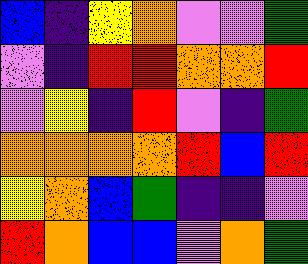[["blue", "indigo", "yellow", "orange", "violet", "violet", "green"], ["violet", "indigo", "red", "red", "orange", "orange", "red"], ["violet", "yellow", "indigo", "red", "violet", "indigo", "green"], ["orange", "orange", "orange", "orange", "red", "blue", "red"], ["yellow", "orange", "blue", "green", "indigo", "indigo", "violet"], ["red", "orange", "blue", "blue", "violet", "orange", "green"]]